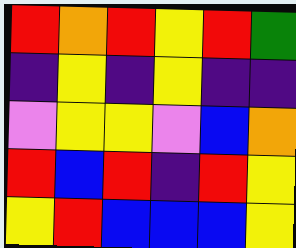[["red", "orange", "red", "yellow", "red", "green"], ["indigo", "yellow", "indigo", "yellow", "indigo", "indigo"], ["violet", "yellow", "yellow", "violet", "blue", "orange"], ["red", "blue", "red", "indigo", "red", "yellow"], ["yellow", "red", "blue", "blue", "blue", "yellow"]]